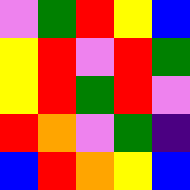[["violet", "green", "red", "yellow", "blue"], ["yellow", "red", "violet", "red", "green"], ["yellow", "red", "green", "red", "violet"], ["red", "orange", "violet", "green", "indigo"], ["blue", "red", "orange", "yellow", "blue"]]